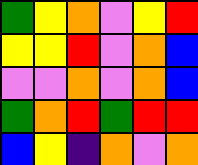[["green", "yellow", "orange", "violet", "yellow", "red"], ["yellow", "yellow", "red", "violet", "orange", "blue"], ["violet", "violet", "orange", "violet", "orange", "blue"], ["green", "orange", "red", "green", "red", "red"], ["blue", "yellow", "indigo", "orange", "violet", "orange"]]